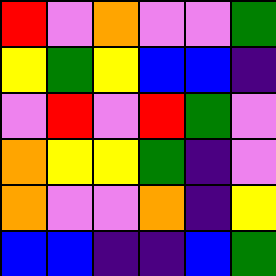[["red", "violet", "orange", "violet", "violet", "green"], ["yellow", "green", "yellow", "blue", "blue", "indigo"], ["violet", "red", "violet", "red", "green", "violet"], ["orange", "yellow", "yellow", "green", "indigo", "violet"], ["orange", "violet", "violet", "orange", "indigo", "yellow"], ["blue", "blue", "indigo", "indigo", "blue", "green"]]